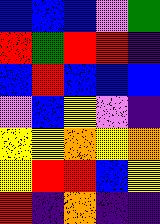[["blue", "blue", "blue", "violet", "green"], ["red", "green", "red", "red", "indigo"], ["blue", "red", "blue", "blue", "blue"], ["violet", "blue", "yellow", "violet", "indigo"], ["yellow", "yellow", "orange", "yellow", "orange"], ["yellow", "red", "red", "blue", "yellow"], ["red", "indigo", "orange", "indigo", "indigo"]]